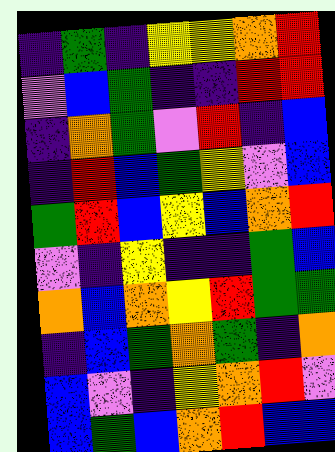[["indigo", "green", "indigo", "yellow", "yellow", "orange", "red"], ["violet", "blue", "green", "indigo", "indigo", "red", "red"], ["indigo", "orange", "green", "violet", "red", "indigo", "blue"], ["indigo", "red", "blue", "green", "yellow", "violet", "blue"], ["green", "red", "blue", "yellow", "blue", "orange", "red"], ["violet", "indigo", "yellow", "indigo", "indigo", "green", "blue"], ["orange", "blue", "orange", "yellow", "red", "green", "green"], ["indigo", "blue", "green", "orange", "green", "indigo", "orange"], ["blue", "violet", "indigo", "yellow", "orange", "red", "violet"], ["blue", "green", "blue", "orange", "red", "blue", "blue"]]